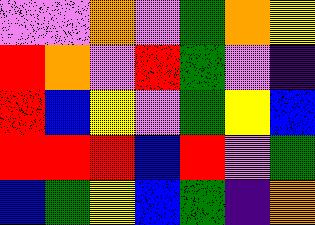[["violet", "violet", "orange", "violet", "green", "orange", "yellow"], ["red", "orange", "violet", "red", "green", "violet", "indigo"], ["red", "blue", "yellow", "violet", "green", "yellow", "blue"], ["red", "red", "red", "blue", "red", "violet", "green"], ["blue", "green", "yellow", "blue", "green", "indigo", "orange"]]